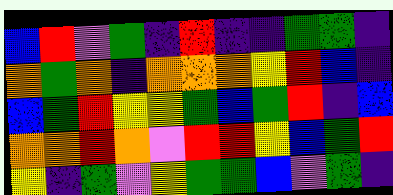[["blue", "red", "violet", "green", "indigo", "red", "indigo", "indigo", "green", "green", "indigo"], ["orange", "green", "orange", "indigo", "orange", "orange", "orange", "yellow", "red", "blue", "indigo"], ["blue", "green", "red", "yellow", "yellow", "green", "blue", "green", "red", "indigo", "blue"], ["orange", "orange", "red", "orange", "violet", "red", "red", "yellow", "blue", "green", "red"], ["yellow", "indigo", "green", "violet", "yellow", "green", "green", "blue", "violet", "green", "indigo"]]